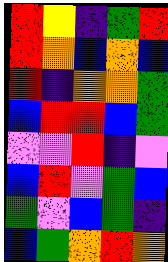[["red", "yellow", "indigo", "green", "red"], ["red", "orange", "blue", "orange", "blue"], ["red", "indigo", "orange", "orange", "green"], ["blue", "red", "red", "blue", "green"], ["violet", "violet", "red", "indigo", "violet"], ["blue", "red", "violet", "green", "blue"], ["green", "violet", "blue", "green", "indigo"], ["blue", "green", "orange", "red", "orange"]]